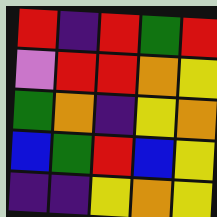[["red", "indigo", "red", "green", "red"], ["violet", "red", "red", "orange", "yellow"], ["green", "orange", "indigo", "yellow", "orange"], ["blue", "green", "red", "blue", "yellow"], ["indigo", "indigo", "yellow", "orange", "yellow"]]